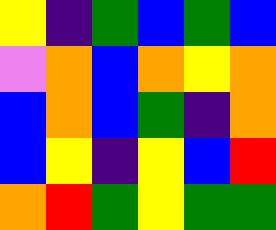[["yellow", "indigo", "green", "blue", "green", "blue"], ["violet", "orange", "blue", "orange", "yellow", "orange"], ["blue", "orange", "blue", "green", "indigo", "orange"], ["blue", "yellow", "indigo", "yellow", "blue", "red"], ["orange", "red", "green", "yellow", "green", "green"]]